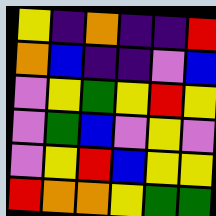[["yellow", "indigo", "orange", "indigo", "indigo", "red"], ["orange", "blue", "indigo", "indigo", "violet", "blue"], ["violet", "yellow", "green", "yellow", "red", "yellow"], ["violet", "green", "blue", "violet", "yellow", "violet"], ["violet", "yellow", "red", "blue", "yellow", "yellow"], ["red", "orange", "orange", "yellow", "green", "green"]]